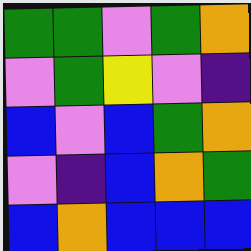[["green", "green", "violet", "green", "orange"], ["violet", "green", "yellow", "violet", "indigo"], ["blue", "violet", "blue", "green", "orange"], ["violet", "indigo", "blue", "orange", "green"], ["blue", "orange", "blue", "blue", "blue"]]